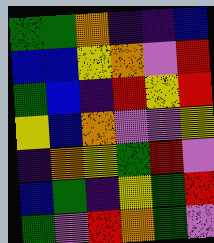[["green", "green", "orange", "indigo", "indigo", "blue"], ["blue", "blue", "yellow", "orange", "violet", "red"], ["green", "blue", "indigo", "red", "yellow", "red"], ["yellow", "blue", "orange", "violet", "violet", "yellow"], ["indigo", "orange", "yellow", "green", "red", "violet"], ["blue", "green", "indigo", "yellow", "green", "red"], ["green", "violet", "red", "orange", "green", "violet"]]